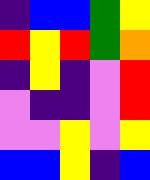[["indigo", "blue", "blue", "green", "yellow"], ["red", "yellow", "red", "green", "orange"], ["indigo", "yellow", "indigo", "violet", "red"], ["violet", "indigo", "indigo", "violet", "red"], ["violet", "violet", "yellow", "violet", "yellow"], ["blue", "blue", "yellow", "indigo", "blue"]]